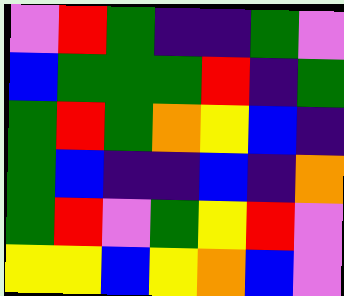[["violet", "red", "green", "indigo", "indigo", "green", "violet"], ["blue", "green", "green", "green", "red", "indigo", "green"], ["green", "red", "green", "orange", "yellow", "blue", "indigo"], ["green", "blue", "indigo", "indigo", "blue", "indigo", "orange"], ["green", "red", "violet", "green", "yellow", "red", "violet"], ["yellow", "yellow", "blue", "yellow", "orange", "blue", "violet"]]